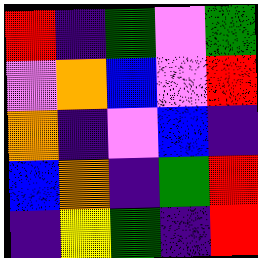[["red", "indigo", "green", "violet", "green"], ["violet", "orange", "blue", "violet", "red"], ["orange", "indigo", "violet", "blue", "indigo"], ["blue", "orange", "indigo", "green", "red"], ["indigo", "yellow", "green", "indigo", "red"]]